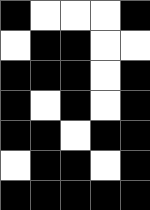[["black", "white", "white", "white", "black"], ["white", "black", "black", "white", "white"], ["black", "black", "black", "white", "black"], ["black", "white", "black", "white", "black"], ["black", "black", "white", "black", "black"], ["white", "black", "black", "white", "black"], ["black", "black", "black", "black", "black"]]